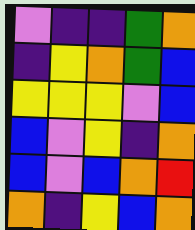[["violet", "indigo", "indigo", "green", "orange"], ["indigo", "yellow", "orange", "green", "blue"], ["yellow", "yellow", "yellow", "violet", "blue"], ["blue", "violet", "yellow", "indigo", "orange"], ["blue", "violet", "blue", "orange", "red"], ["orange", "indigo", "yellow", "blue", "orange"]]